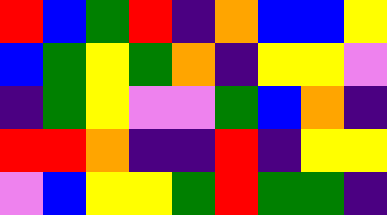[["red", "blue", "green", "red", "indigo", "orange", "blue", "blue", "yellow"], ["blue", "green", "yellow", "green", "orange", "indigo", "yellow", "yellow", "violet"], ["indigo", "green", "yellow", "violet", "violet", "green", "blue", "orange", "indigo"], ["red", "red", "orange", "indigo", "indigo", "red", "indigo", "yellow", "yellow"], ["violet", "blue", "yellow", "yellow", "green", "red", "green", "green", "indigo"]]